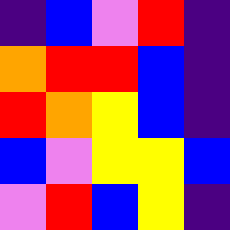[["indigo", "blue", "violet", "red", "indigo"], ["orange", "red", "red", "blue", "indigo"], ["red", "orange", "yellow", "blue", "indigo"], ["blue", "violet", "yellow", "yellow", "blue"], ["violet", "red", "blue", "yellow", "indigo"]]